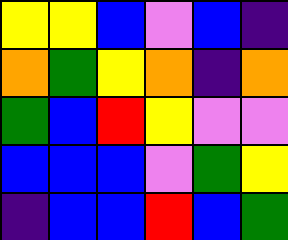[["yellow", "yellow", "blue", "violet", "blue", "indigo"], ["orange", "green", "yellow", "orange", "indigo", "orange"], ["green", "blue", "red", "yellow", "violet", "violet"], ["blue", "blue", "blue", "violet", "green", "yellow"], ["indigo", "blue", "blue", "red", "blue", "green"]]